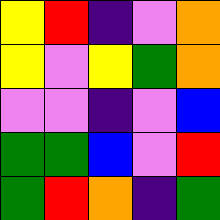[["yellow", "red", "indigo", "violet", "orange"], ["yellow", "violet", "yellow", "green", "orange"], ["violet", "violet", "indigo", "violet", "blue"], ["green", "green", "blue", "violet", "red"], ["green", "red", "orange", "indigo", "green"]]